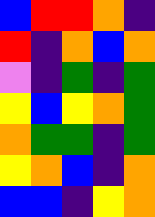[["blue", "red", "red", "orange", "indigo"], ["red", "indigo", "orange", "blue", "orange"], ["violet", "indigo", "green", "indigo", "green"], ["yellow", "blue", "yellow", "orange", "green"], ["orange", "green", "green", "indigo", "green"], ["yellow", "orange", "blue", "indigo", "orange"], ["blue", "blue", "indigo", "yellow", "orange"]]